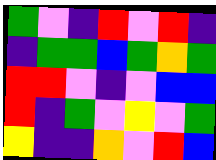[["green", "violet", "indigo", "red", "violet", "red", "indigo"], ["indigo", "green", "green", "blue", "green", "orange", "green"], ["red", "red", "violet", "indigo", "violet", "blue", "blue"], ["red", "indigo", "green", "violet", "yellow", "violet", "green"], ["yellow", "indigo", "indigo", "orange", "violet", "red", "blue"]]